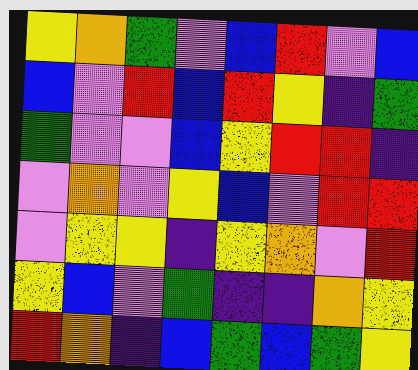[["yellow", "orange", "green", "violet", "blue", "red", "violet", "blue"], ["blue", "violet", "red", "blue", "red", "yellow", "indigo", "green"], ["green", "violet", "violet", "blue", "yellow", "red", "red", "indigo"], ["violet", "orange", "violet", "yellow", "blue", "violet", "red", "red"], ["violet", "yellow", "yellow", "indigo", "yellow", "orange", "violet", "red"], ["yellow", "blue", "violet", "green", "indigo", "indigo", "orange", "yellow"], ["red", "orange", "indigo", "blue", "green", "blue", "green", "yellow"]]